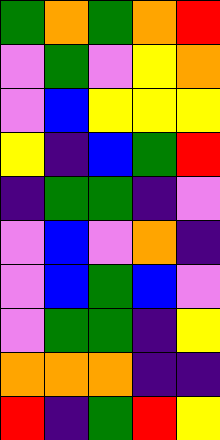[["green", "orange", "green", "orange", "red"], ["violet", "green", "violet", "yellow", "orange"], ["violet", "blue", "yellow", "yellow", "yellow"], ["yellow", "indigo", "blue", "green", "red"], ["indigo", "green", "green", "indigo", "violet"], ["violet", "blue", "violet", "orange", "indigo"], ["violet", "blue", "green", "blue", "violet"], ["violet", "green", "green", "indigo", "yellow"], ["orange", "orange", "orange", "indigo", "indigo"], ["red", "indigo", "green", "red", "yellow"]]